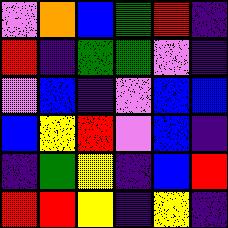[["violet", "orange", "blue", "green", "red", "indigo"], ["red", "indigo", "green", "green", "violet", "indigo"], ["violet", "blue", "indigo", "violet", "blue", "blue"], ["blue", "yellow", "red", "violet", "blue", "indigo"], ["indigo", "green", "yellow", "indigo", "blue", "red"], ["red", "red", "yellow", "indigo", "yellow", "indigo"]]